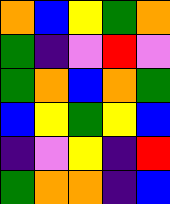[["orange", "blue", "yellow", "green", "orange"], ["green", "indigo", "violet", "red", "violet"], ["green", "orange", "blue", "orange", "green"], ["blue", "yellow", "green", "yellow", "blue"], ["indigo", "violet", "yellow", "indigo", "red"], ["green", "orange", "orange", "indigo", "blue"]]